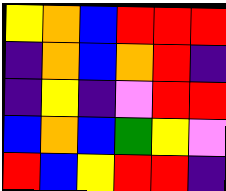[["yellow", "orange", "blue", "red", "red", "red"], ["indigo", "orange", "blue", "orange", "red", "indigo"], ["indigo", "yellow", "indigo", "violet", "red", "red"], ["blue", "orange", "blue", "green", "yellow", "violet"], ["red", "blue", "yellow", "red", "red", "indigo"]]